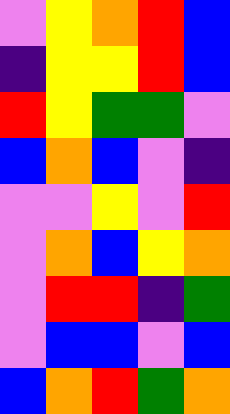[["violet", "yellow", "orange", "red", "blue"], ["indigo", "yellow", "yellow", "red", "blue"], ["red", "yellow", "green", "green", "violet"], ["blue", "orange", "blue", "violet", "indigo"], ["violet", "violet", "yellow", "violet", "red"], ["violet", "orange", "blue", "yellow", "orange"], ["violet", "red", "red", "indigo", "green"], ["violet", "blue", "blue", "violet", "blue"], ["blue", "orange", "red", "green", "orange"]]